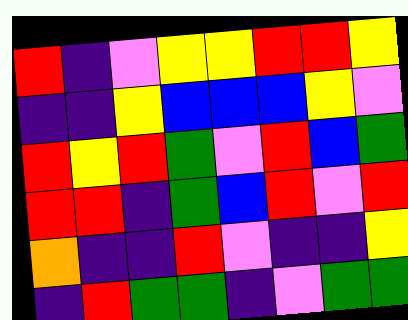[["red", "indigo", "violet", "yellow", "yellow", "red", "red", "yellow"], ["indigo", "indigo", "yellow", "blue", "blue", "blue", "yellow", "violet"], ["red", "yellow", "red", "green", "violet", "red", "blue", "green"], ["red", "red", "indigo", "green", "blue", "red", "violet", "red"], ["orange", "indigo", "indigo", "red", "violet", "indigo", "indigo", "yellow"], ["indigo", "red", "green", "green", "indigo", "violet", "green", "green"]]